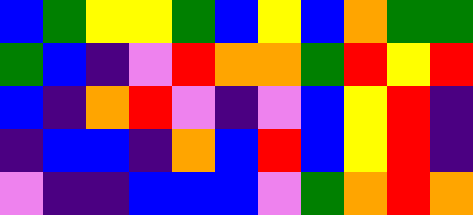[["blue", "green", "yellow", "yellow", "green", "blue", "yellow", "blue", "orange", "green", "green"], ["green", "blue", "indigo", "violet", "red", "orange", "orange", "green", "red", "yellow", "red"], ["blue", "indigo", "orange", "red", "violet", "indigo", "violet", "blue", "yellow", "red", "indigo"], ["indigo", "blue", "blue", "indigo", "orange", "blue", "red", "blue", "yellow", "red", "indigo"], ["violet", "indigo", "indigo", "blue", "blue", "blue", "violet", "green", "orange", "red", "orange"]]